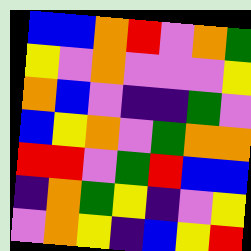[["blue", "blue", "orange", "red", "violet", "orange", "green"], ["yellow", "violet", "orange", "violet", "violet", "violet", "yellow"], ["orange", "blue", "violet", "indigo", "indigo", "green", "violet"], ["blue", "yellow", "orange", "violet", "green", "orange", "orange"], ["red", "red", "violet", "green", "red", "blue", "blue"], ["indigo", "orange", "green", "yellow", "indigo", "violet", "yellow"], ["violet", "orange", "yellow", "indigo", "blue", "yellow", "red"]]